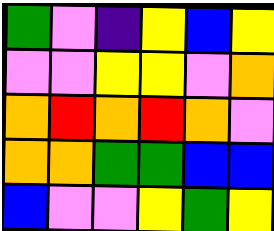[["green", "violet", "indigo", "yellow", "blue", "yellow"], ["violet", "violet", "yellow", "yellow", "violet", "orange"], ["orange", "red", "orange", "red", "orange", "violet"], ["orange", "orange", "green", "green", "blue", "blue"], ["blue", "violet", "violet", "yellow", "green", "yellow"]]